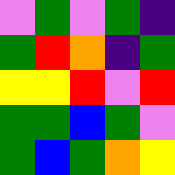[["violet", "green", "violet", "green", "indigo"], ["green", "red", "orange", "indigo", "green"], ["yellow", "yellow", "red", "violet", "red"], ["green", "green", "blue", "green", "violet"], ["green", "blue", "green", "orange", "yellow"]]